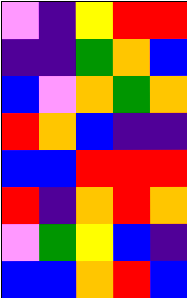[["violet", "indigo", "yellow", "red", "red"], ["indigo", "indigo", "green", "orange", "blue"], ["blue", "violet", "orange", "green", "orange"], ["red", "orange", "blue", "indigo", "indigo"], ["blue", "blue", "red", "red", "red"], ["red", "indigo", "orange", "red", "orange"], ["violet", "green", "yellow", "blue", "indigo"], ["blue", "blue", "orange", "red", "blue"]]